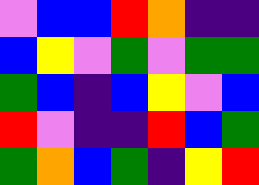[["violet", "blue", "blue", "red", "orange", "indigo", "indigo"], ["blue", "yellow", "violet", "green", "violet", "green", "green"], ["green", "blue", "indigo", "blue", "yellow", "violet", "blue"], ["red", "violet", "indigo", "indigo", "red", "blue", "green"], ["green", "orange", "blue", "green", "indigo", "yellow", "red"]]